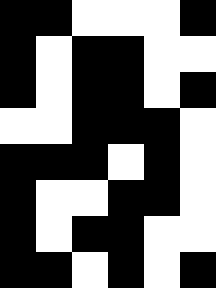[["black", "black", "white", "white", "white", "black"], ["black", "white", "black", "black", "white", "white"], ["black", "white", "black", "black", "white", "black"], ["white", "white", "black", "black", "black", "white"], ["black", "black", "black", "white", "black", "white"], ["black", "white", "white", "black", "black", "white"], ["black", "white", "black", "black", "white", "white"], ["black", "black", "white", "black", "white", "black"]]